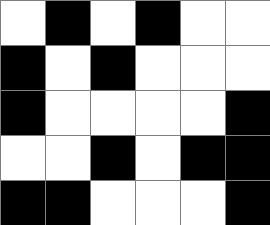[["white", "black", "white", "black", "white", "white"], ["black", "white", "black", "white", "white", "white"], ["black", "white", "white", "white", "white", "black"], ["white", "white", "black", "white", "black", "black"], ["black", "black", "white", "white", "white", "black"]]